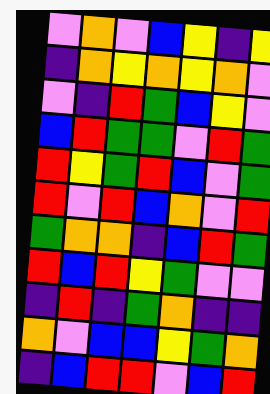[["violet", "orange", "violet", "blue", "yellow", "indigo", "yellow"], ["indigo", "orange", "yellow", "orange", "yellow", "orange", "violet"], ["violet", "indigo", "red", "green", "blue", "yellow", "violet"], ["blue", "red", "green", "green", "violet", "red", "green"], ["red", "yellow", "green", "red", "blue", "violet", "green"], ["red", "violet", "red", "blue", "orange", "violet", "red"], ["green", "orange", "orange", "indigo", "blue", "red", "green"], ["red", "blue", "red", "yellow", "green", "violet", "violet"], ["indigo", "red", "indigo", "green", "orange", "indigo", "indigo"], ["orange", "violet", "blue", "blue", "yellow", "green", "orange"], ["indigo", "blue", "red", "red", "violet", "blue", "red"]]